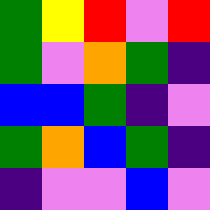[["green", "yellow", "red", "violet", "red"], ["green", "violet", "orange", "green", "indigo"], ["blue", "blue", "green", "indigo", "violet"], ["green", "orange", "blue", "green", "indigo"], ["indigo", "violet", "violet", "blue", "violet"]]